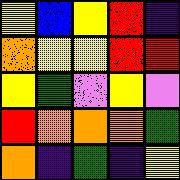[["yellow", "blue", "yellow", "red", "indigo"], ["orange", "yellow", "yellow", "red", "red"], ["yellow", "green", "violet", "yellow", "violet"], ["red", "orange", "orange", "orange", "green"], ["orange", "indigo", "green", "indigo", "yellow"]]